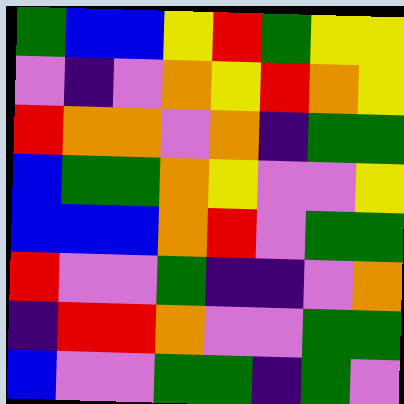[["green", "blue", "blue", "yellow", "red", "green", "yellow", "yellow"], ["violet", "indigo", "violet", "orange", "yellow", "red", "orange", "yellow"], ["red", "orange", "orange", "violet", "orange", "indigo", "green", "green"], ["blue", "green", "green", "orange", "yellow", "violet", "violet", "yellow"], ["blue", "blue", "blue", "orange", "red", "violet", "green", "green"], ["red", "violet", "violet", "green", "indigo", "indigo", "violet", "orange"], ["indigo", "red", "red", "orange", "violet", "violet", "green", "green"], ["blue", "violet", "violet", "green", "green", "indigo", "green", "violet"]]